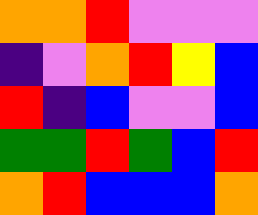[["orange", "orange", "red", "violet", "violet", "violet"], ["indigo", "violet", "orange", "red", "yellow", "blue"], ["red", "indigo", "blue", "violet", "violet", "blue"], ["green", "green", "red", "green", "blue", "red"], ["orange", "red", "blue", "blue", "blue", "orange"]]